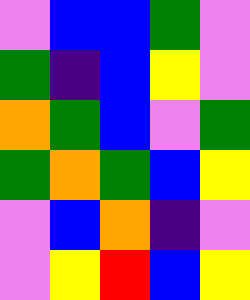[["violet", "blue", "blue", "green", "violet"], ["green", "indigo", "blue", "yellow", "violet"], ["orange", "green", "blue", "violet", "green"], ["green", "orange", "green", "blue", "yellow"], ["violet", "blue", "orange", "indigo", "violet"], ["violet", "yellow", "red", "blue", "yellow"]]